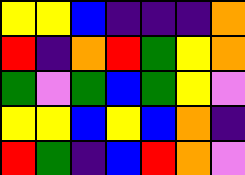[["yellow", "yellow", "blue", "indigo", "indigo", "indigo", "orange"], ["red", "indigo", "orange", "red", "green", "yellow", "orange"], ["green", "violet", "green", "blue", "green", "yellow", "violet"], ["yellow", "yellow", "blue", "yellow", "blue", "orange", "indigo"], ["red", "green", "indigo", "blue", "red", "orange", "violet"]]